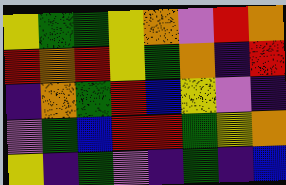[["yellow", "green", "green", "yellow", "orange", "violet", "red", "orange"], ["red", "orange", "red", "yellow", "green", "orange", "indigo", "red"], ["indigo", "orange", "green", "red", "blue", "yellow", "violet", "indigo"], ["violet", "green", "blue", "red", "red", "green", "yellow", "orange"], ["yellow", "indigo", "green", "violet", "indigo", "green", "indigo", "blue"]]